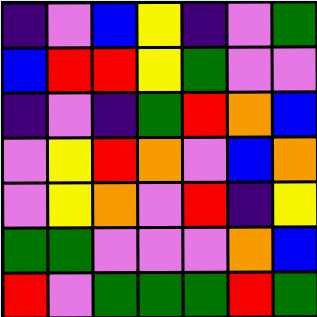[["indigo", "violet", "blue", "yellow", "indigo", "violet", "green"], ["blue", "red", "red", "yellow", "green", "violet", "violet"], ["indigo", "violet", "indigo", "green", "red", "orange", "blue"], ["violet", "yellow", "red", "orange", "violet", "blue", "orange"], ["violet", "yellow", "orange", "violet", "red", "indigo", "yellow"], ["green", "green", "violet", "violet", "violet", "orange", "blue"], ["red", "violet", "green", "green", "green", "red", "green"]]